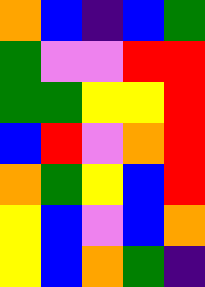[["orange", "blue", "indigo", "blue", "green"], ["green", "violet", "violet", "red", "red"], ["green", "green", "yellow", "yellow", "red"], ["blue", "red", "violet", "orange", "red"], ["orange", "green", "yellow", "blue", "red"], ["yellow", "blue", "violet", "blue", "orange"], ["yellow", "blue", "orange", "green", "indigo"]]